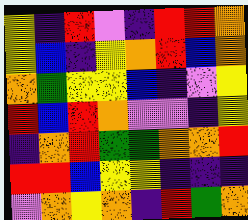[["yellow", "indigo", "red", "violet", "indigo", "red", "red", "orange"], ["yellow", "blue", "indigo", "yellow", "orange", "red", "blue", "orange"], ["orange", "green", "yellow", "yellow", "blue", "indigo", "violet", "yellow"], ["red", "blue", "red", "orange", "violet", "violet", "indigo", "yellow"], ["indigo", "orange", "red", "green", "green", "orange", "orange", "red"], ["red", "red", "blue", "yellow", "yellow", "indigo", "indigo", "indigo"], ["violet", "orange", "yellow", "orange", "indigo", "red", "green", "orange"]]